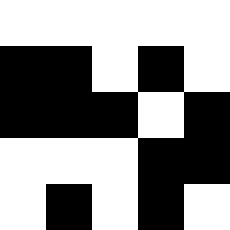[["white", "white", "white", "white", "white"], ["black", "black", "white", "black", "white"], ["black", "black", "black", "white", "black"], ["white", "white", "white", "black", "black"], ["white", "black", "white", "black", "white"]]